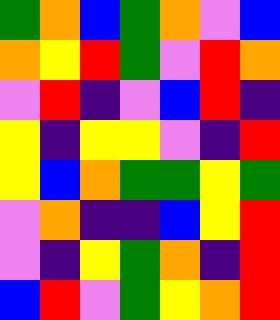[["green", "orange", "blue", "green", "orange", "violet", "blue"], ["orange", "yellow", "red", "green", "violet", "red", "orange"], ["violet", "red", "indigo", "violet", "blue", "red", "indigo"], ["yellow", "indigo", "yellow", "yellow", "violet", "indigo", "red"], ["yellow", "blue", "orange", "green", "green", "yellow", "green"], ["violet", "orange", "indigo", "indigo", "blue", "yellow", "red"], ["violet", "indigo", "yellow", "green", "orange", "indigo", "red"], ["blue", "red", "violet", "green", "yellow", "orange", "red"]]